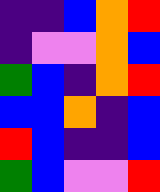[["indigo", "indigo", "blue", "orange", "red"], ["indigo", "violet", "violet", "orange", "blue"], ["green", "blue", "indigo", "orange", "red"], ["blue", "blue", "orange", "indigo", "blue"], ["red", "blue", "indigo", "indigo", "blue"], ["green", "blue", "violet", "violet", "red"]]